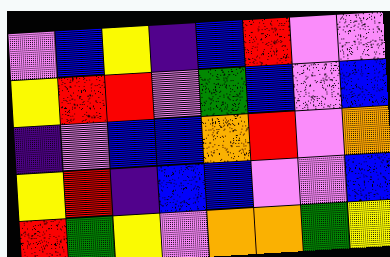[["violet", "blue", "yellow", "indigo", "blue", "red", "violet", "violet"], ["yellow", "red", "red", "violet", "green", "blue", "violet", "blue"], ["indigo", "violet", "blue", "blue", "orange", "red", "violet", "orange"], ["yellow", "red", "indigo", "blue", "blue", "violet", "violet", "blue"], ["red", "green", "yellow", "violet", "orange", "orange", "green", "yellow"]]